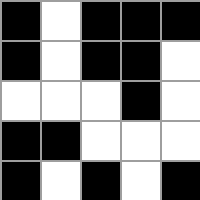[["black", "white", "black", "black", "black"], ["black", "white", "black", "black", "white"], ["white", "white", "white", "black", "white"], ["black", "black", "white", "white", "white"], ["black", "white", "black", "white", "black"]]